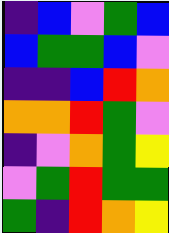[["indigo", "blue", "violet", "green", "blue"], ["blue", "green", "green", "blue", "violet"], ["indigo", "indigo", "blue", "red", "orange"], ["orange", "orange", "red", "green", "violet"], ["indigo", "violet", "orange", "green", "yellow"], ["violet", "green", "red", "green", "green"], ["green", "indigo", "red", "orange", "yellow"]]